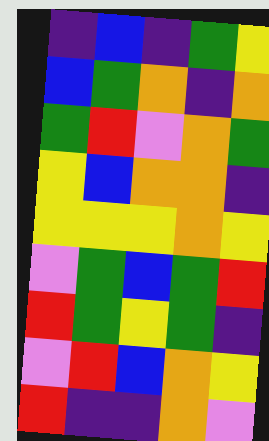[["indigo", "blue", "indigo", "green", "yellow"], ["blue", "green", "orange", "indigo", "orange"], ["green", "red", "violet", "orange", "green"], ["yellow", "blue", "orange", "orange", "indigo"], ["yellow", "yellow", "yellow", "orange", "yellow"], ["violet", "green", "blue", "green", "red"], ["red", "green", "yellow", "green", "indigo"], ["violet", "red", "blue", "orange", "yellow"], ["red", "indigo", "indigo", "orange", "violet"]]